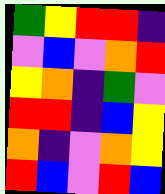[["green", "yellow", "red", "red", "indigo"], ["violet", "blue", "violet", "orange", "red"], ["yellow", "orange", "indigo", "green", "violet"], ["red", "red", "indigo", "blue", "yellow"], ["orange", "indigo", "violet", "orange", "yellow"], ["red", "blue", "violet", "red", "blue"]]